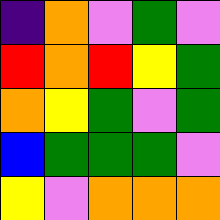[["indigo", "orange", "violet", "green", "violet"], ["red", "orange", "red", "yellow", "green"], ["orange", "yellow", "green", "violet", "green"], ["blue", "green", "green", "green", "violet"], ["yellow", "violet", "orange", "orange", "orange"]]